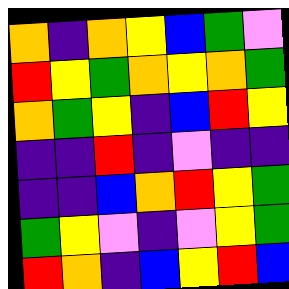[["orange", "indigo", "orange", "yellow", "blue", "green", "violet"], ["red", "yellow", "green", "orange", "yellow", "orange", "green"], ["orange", "green", "yellow", "indigo", "blue", "red", "yellow"], ["indigo", "indigo", "red", "indigo", "violet", "indigo", "indigo"], ["indigo", "indigo", "blue", "orange", "red", "yellow", "green"], ["green", "yellow", "violet", "indigo", "violet", "yellow", "green"], ["red", "orange", "indigo", "blue", "yellow", "red", "blue"]]